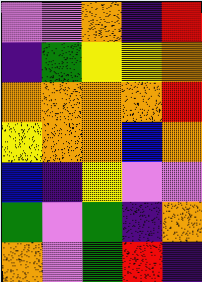[["violet", "violet", "orange", "indigo", "red"], ["indigo", "green", "yellow", "yellow", "orange"], ["orange", "orange", "orange", "orange", "red"], ["yellow", "orange", "orange", "blue", "orange"], ["blue", "indigo", "yellow", "violet", "violet"], ["green", "violet", "green", "indigo", "orange"], ["orange", "violet", "green", "red", "indigo"]]